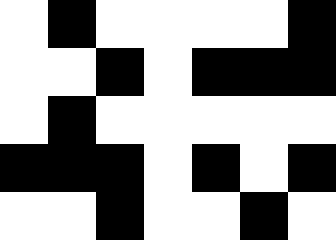[["white", "black", "white", "white", "white", "white", "black"], ["white", "white", "black", "white", "black", "black", "black"], ["white", "black", "white", "white", "white", "white", "white"], ["black", "black", "black", "white", "black", "white", "black"], ["white", "white", "black", "white", "white", "black", "white"]]